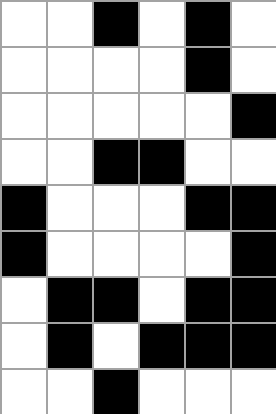[["white", "white", "black", "white", "black", "white"], ["white", "white", "white", "white", "black", "white"], ["white", "white", "white", "white", "white", "black"], ["white", "white", "black", "black", "white", "white"], ["black", "white", "white", "white", "black", "black"], ["black", "white", "white", "white", "white", "black"], ["white", "black", "black", "white", "black", "black"], ["white", "black", "white", "black", "black", "black"], ["white", "white", "black", "white", "white", "white"]]